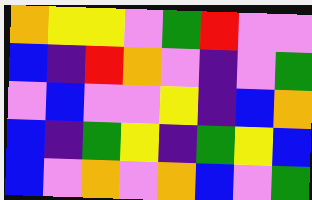[["orange", "yellow", "yellow", "violet", "green", "red", "violet", "violet"], ["blue", "indigo", "red", "orange", "violet", "indigo", "violet", "green"], ["violet", "blue", "violet", "violet", "yellow", "indigo", "blue", "orange"], ["blue", "indigo", "green", "yellow", "indigo", "green", "yellow", "blue"], ["blue", "violet", "orange", "violet", "orange", "blue", "violet", "green"]]